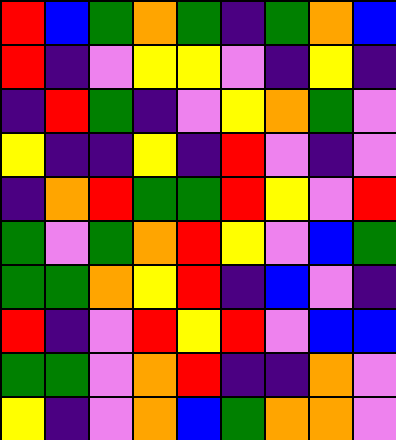[["red", "blue", "green", "orange", "green", "indigo", "green", "orange", "blue"], ["red", "indigo", "violet", "yellow", "yellow", "violet", "indigo", "yellow", "indigo"], ["indigo", "red", "green", "indigo", "violet", "yellow", "orange", "green", "violet"], ["yellow", "indigo", "indigo", "yellow", "indigo", "red", "violet", "indigo", "violet"], ["indigo", "orange", "red", "green", "green", "red", "yellow", "violet", "red"], ["green", "violet", "green", "orange", "red", "yellow", "violet", "blue", "green"], ["green", "green", "orange", "yellow", "red", "indigo", "blue", "violet", "indigo"], ["red", "indigo", "violet", "red", "yellow", "red", "violet", "blue", "blue"], ["green", "green", "violet", "orange", "red", "indigo", "indigo", "orange", "violet"], ["yellow", "indigo", "violet", "orange", "blue", "green", "orange", "orange", "violet"]]